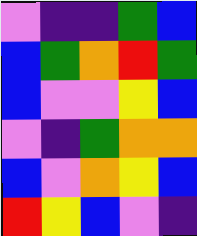[["violet", "indigo", "indigo", "green", "blue"], ["blue", "green", "orange", "red", "green"], ["blue", "violet", "violet", "yellow", "blue"], ["violet", "indigo", "green", "orange", "orange"], ["blue", "violet", "orange", "yellow", "blue"], ["red", "yellow", "blue", "violet", "indigo"]]